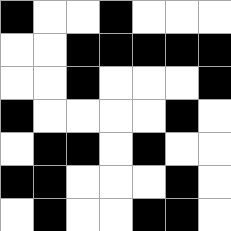[["black", "white", "white", "black", "white", "white", "white"], ["white", "white", "black", "black", "black", "black", "black"], ["white", "white", "black", "white", "white", "white", "black"], ["black", "white", "white", "white", "white", "black", "white"], ["white", "black", "black", "white", "black", "white", "white"], ["black", "black", "white", "white", "white", "black", "white"], ["white", "black", "white", "white", "black", "black", "white"]]